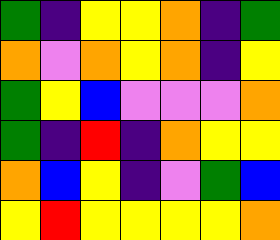[["green", "indigo", "yellow", "yellow", "orange", "indigo", "green"], ["orange", "violet", "orange", "yellow", "orange", "indigo", "yellow"], ["green", "yellow", "blue", "violet", "violet", "violet", "orange"], ["green", "indigo", "red", "indigo", "orange", "yellow", "yellow"], ["orange", "blue", "yellow", "indigo", "violet", "green", "blue"], ["yellow", "red", "yellow", "yellow", "yellow", "yellow", "orange"]]